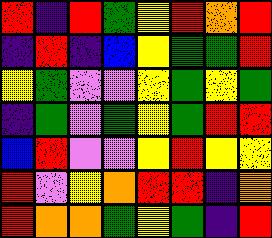[["red", "indigo", "red", "green", "yellow", "red", "orange", "red"], ["indigo", "red", "indigo", "blue", "yellow", "green", "green", "red"], ["yellow", "green", "violet", "violet", "yellow", "green", "yellow", "green"], ["indigo", "green", "violet", "green", "yellow", "green", "red", "red"], ["blue", "red", "violet", "violet", "yellow", "red", "yellow", "yellow"], ["red", "violet", "yellow", "orange", "red", "red", "indigo", "orange"], ["red", "orange", "orange", "green", "yellow", "green", "indigo", "red"]]